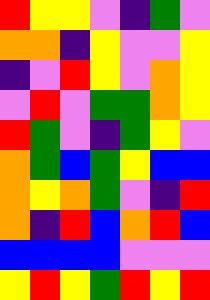[["red", "yellow", "yellow", "violet", "indigo", "green", "violet"], ["orange", "orange", "indigo", "yellow", "violet", "violet", "yellow"], ["indigo", "violet", "red", "yellow", "violet", "orange", "yellow"], ["violet", "red", "violet", "green", "green", "orange", "yellow"], ["red", "green", "violet", "indigo", "green", "yellow", "violet"], ["orange", "green", "blue", "green", "yellow", "blue", "blue"], ["orange", "yellow", "orange", "green", "violet", "indigo", "red"], ["orange", "indigo", "red", "blue", "orange", "red", "blue"], ["blue", "blue", "blue", "blue", "violet", "violet", "violet"], ["yellow", "red", "yellow", "green", "red", "yellow", "red"]]